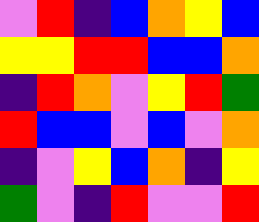[["violet", "red", "indigo", "blue", "orange", "yellow", "blue"], ["yellow", "yellow", "red", "red", "blue", "blue", "orange"], ["indigo", "red", "orange", "violet", "yellow", "red", "green"], ["red", "blue", "blue", "violet", "blue", "violet", "orange"], ["indigo", "violet", "yellow", "blue", "orange", "indigo", "yellow"], ["green", "violet", "indigo", "red", "violet", "violet", "red"]]